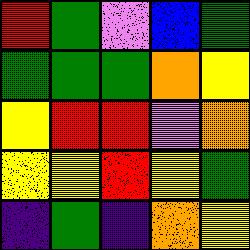[["red", "green", "violet", "blue", "green"], ["green", "green", "green", "orange", "yellow"], ["yellow", "red", "red", "violet", "orange"], ["yellow", "yellow", "red", "yellow", "green"], ["indigo", "green", "indigo", "orange", "yellow"]]